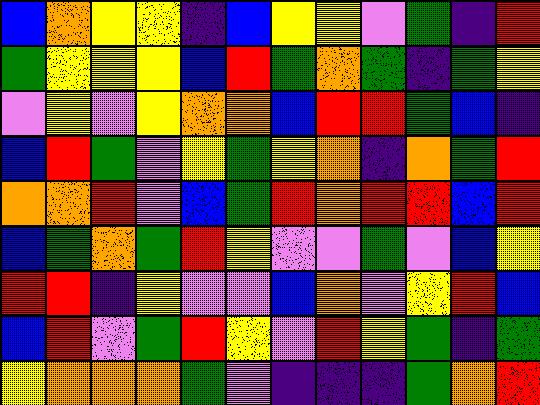[["blue", "orange", "yellow", "yellow", "indigo", "blue", "yellow", "yellow", "violet", "green", "indigo", "red"], ["green", "yellow", "yellow", "yellow", "blue", "red", "green", "orange", "green", "indigo", "green", "yellow"], ["violet", "yellow", "violet", "yellow", "orange", "orange", "blue", "red", "red", "green", "blue", "indigo"], ["blue", "red", "green", "violet", "yellow", "green", "yellow", "orange", "indigo", "orange", "green", "red"], ["orange", "orange", "red", "violet", "blue", "green", "red", "orange", "red", "red", "blue", "red"], ["blue", "green", "orange", "green", "red", "yellow", "violet", "violet", "green", "violet", "blue", "yellow"], ["red", "red", "indigo", "yellow", "violet", "violet", "blue", "orange", "violet", "yellow", "red", "blue"], ["blue", "red", "violet", "green", "red", "yellow", "violet", "red", "yellow", "green", "indigo", "green"], ["yellow", "orange", "orange", "orange", "green", "violet", "indigo", "indigo", "indigo", "green", "orange", "red"]]